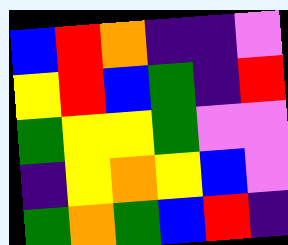[["blue", "red", "orange", "indigo", "indigo", "violet"], ["yellow", "red", "blue", "green", "indigo", "red"], ["green", "yellow", "yellow", "green", "violet", "violet"], ["indigo", "yellow", "orange", "yellow", "blue", "violet"], ["green", "orange", "green", "blue", "red", "indigo"]]